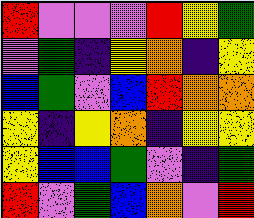[["red", "violet", "violet", "violet", "red", "yellow", "green"], ["violet", "green", "indigo", "yellow", "orange", "indigo", "yellow"], ["blue", "green", "violet", "blue", "red", "orange", "orange"], ["yellow", "indigo", "yellow", "orange", "indigo", "yellow", "yellow"], ["yellow", "blue", "blue", "green", "violet", "indigo", "green"], ["red", "violet", "green", "blue", "orange", "violet", "red"]]